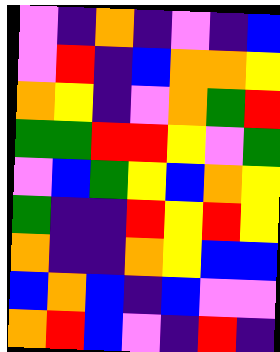[["violet", "indigo", "orange", "indigo", "violet", "indigo", "blue"], ["violet", "red", "indigo", "blue", "orange", "orange", "yellow"], ["orange", "yellow", "indigo", "violet", "orange", "green", "red"], ["green", "green", "red", "red", "yellow", "violet", "green"], ["violet", "blue", "green", "yellow", "blue", "orange", "yellow"], ["green", "indigo", "indigo", "red", "yellow", "red", "yellow"], ["orange", "indigo", "indigo", "orange", "yellow", "blue", "blue"], ["blue", "orange", "blue", "indigo", "blue", "violet", "violet"], ["orange", "red", "blue", "violet", "indigo", "red", "indigo"]]